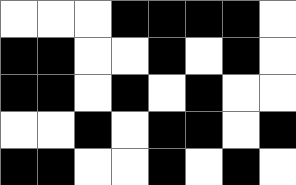[["white", "white", "white", "black", "black", "black", "black", "white"], ["black", "black", "white", "white", "black", "white", "black", "white"], ["black", "black", "white", "black", "white", "black", "white", "white"], ["white", "white", "black", "white", "black", "black", "white", "black"], ["black", "black", "white", "white", "black", "white", "black", "white"]]